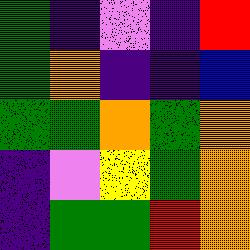[["green", "indigo", "violet", "indigo", "red"], ["green", "orange", "indigo", "indigo", "blue"], ["green", "green", "orange", "green", "orange"], ["indigo", "violet", "yellow", "green", "orange"], ["indigo", "green", "green", "red", "orange"]]